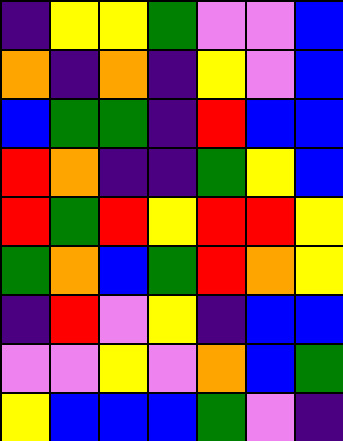[["indigo", "yellow", "yellow", "green", "violet", "violet", "blue"], ["orange", "indigo", "orange", "indigo", "yellow", "violet", "blue"], ["blue", "green", "green", "indigo", "red", "blue", "blue"], ["red", "orange", "indigo", "indigo", "green", "yellow", "blue"], ["red", "green", "red", "yellow", "red", "red", "yellow"], ["green", "orange", "blue", "green", "red", "orange", "yellow"], ["indigo", "red", "violet", "yellow", "indigo", "blue", "blue"], ["violet", "violet", "yellow", "violet", "orange", "blue", "green"], ["yellow", "blue", "blue", "blue", "green", "violet", "indigo"]]